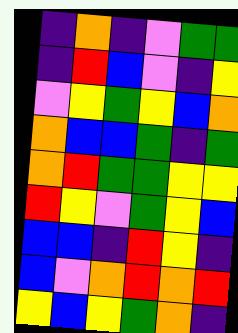[["indigo", "orange", "indigo", "violet", "green", "green"], ["indigo", "red", "blue", "violet", "indigo", "yellow"], ["violet", "yellow", "green", "yellow", "blue", "orange"], ["orange", "blue", "blue", "green", "indigo", "green"], ["orange", "red", "green", "green", "yellow", "yellow"], ["red", "yellow", "violet", "green", "yellow", "blue"], ["blue", "blue", "indigo", "red", "yellow", "indigo"], ["blue", "violet", "orange", "red", "orange", "red"], ["yellow", "blue", "yellow", "green", "orange", "indigo"]]